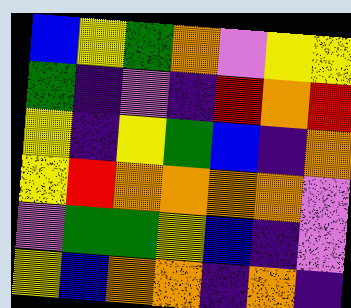[["blue", "yellow", "green", "orange", "violet", "yellow", "yellow"], ["green", "indigo", "violet", "indigo", "red", "orange", "red"], ["yellow", "indigo", "yellow", "green", "blue", "indigo", "orange"], ["yellow", "red", "orange", "orange", "orange", "orange", "violet"], ["violet", "green", "green", "yellow", "blue", "indigo", "violet"], ["yellow", "blue", "orange", "orange", "indigo", "orange", "indigo"]]